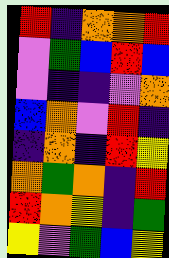[["red", "indigo", "orange", "orange", "red"], ["violet", "green", "blue", "red", "blue"], ["violet", "indigo", "indigo", "violet", "orange"], ["blue", "orange", "violet", "red", "indigo"], ["indigo", "orange", "indigo", "red", "yellow"], ["orange", "green", "orange", "indigo", "red"], ["red", "orange", "yellow", "indigo", "green"], ["yellow", "violet", "green", "blue", "yellow"]]